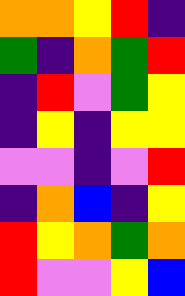[["orange", "orange", "yellow", "red", "indigo"], ["green", "indigo", "orange", "green", "red"], ["indigo", "red", "violet", "green", "yellow"], ["indigo", "yellow", "indigo", "yellow", "yellow"], ["violet", "violet", "indigo", "violet", "red"], ["indigo", "orange", "blue", "indigo", "yellow"], ["red", "yellow", "orange", "green", "orange"], ["red", "violet", "violet", "yellow", "blue"]]